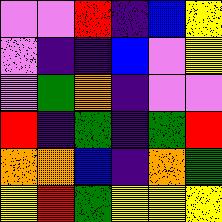[["violet", "violet", "red", "indigo", "blue", "yellow"], ["violet", "indigo", "indigo", "blue", "violet", "yellow"], ["violet", "green", "orange", "indigo", "violet", "violet"], ["red", "indigo", "green", "indigo", "green", "red"], ["orange", "orange", "blue", "indigo", "orange", "green"], ["yellow", "red", "green", "yellow", "yellow", "yellow"]]